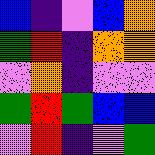[["blue", "indigo", "violet", "blue", "orange"], ["green", "red", "indigo", "orange", "orange"], ["violet", "orange", "indigo", "violet", "violet"], ["green", "red", "green", "blue", "blue"], ["violet", "red", "indigo", "violet", "green"]]